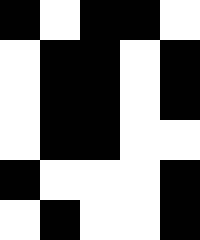[["black", "white", "black", "black", "white"], ["white", "black", "black", "white", "black"], ["white", "black", "black", "white", "black"], ["white", "black", "black", "white", "white"], ["black", "white", "white", "white", "black"], ["white", "black", "white", "white", "black"]]